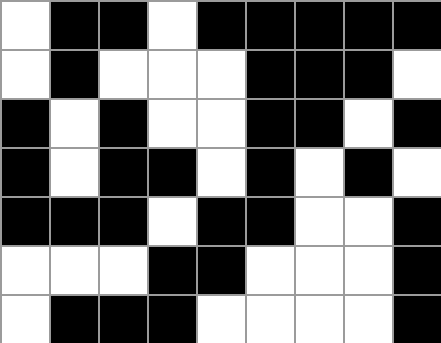[["white", "black", "black", "white", "black", "black", "black", "black", "black"], ["white", "black", "white", "white", "white", "black", "black", "black", "white"], ["black", "white", "black", "white", "white", "black", "black", "white", "black"], ["black", "white", "black", "black", "white", "black", "white", "black", "white"], ["black", "black", "black", "white", "black", "black", "white", "white", "black"], ["white", "white", "white", "black", "black", "white", "white", "white", "black"], ["white", "black", "black", "black", "white", "white", "white", "white", "black"]]